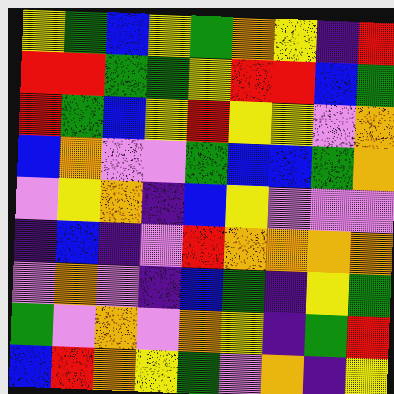[["yellow", "green", "blue", "yellow", "green", "orange", "yellow", "indigo", "red"], ["red", "red", "green", "green", "yellow", "red", "red", "blue", "green"], ["red", "green", "blue", "yellow", "red", "yellow", "yellow", "violet", "orange"], ["blue", "orange", "violet", "violet", "green", "blue", "blue", "green", "orange"], ["violet", "yellow", "orange", "indigo", "blue", "yellow", "violet", "violet", "violet"], ["indigo", "blue", "indigo", "violet", "red", "orange", "orange", "orange", "orange"], ["violet", "orange", "violet", "indigo", "blue", "green", "indigo", "yellow", "green"], ["green", "violet", "orange", "violet", "orange", "yellow", "indigo", "green", "red"], ["blue", "red", "orange", "yellow", "green", "violet", "orange", "indigo", "yellow"]]